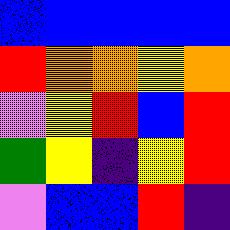[["blue", "blue", "blue", "blue", "blue"], ["red", "orange", "orange", "yellow", "orange"], ["violet", "yellow", "red", "blue", "red"], ["green", "yellow", "indigo", "yellow", "red"], ["violet", "blue", "blue", "red", "indigo"]]